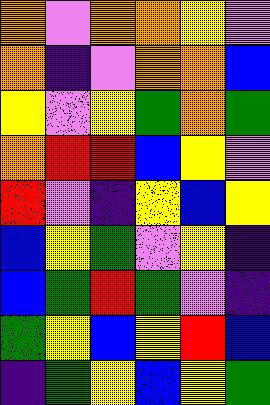[["orange", "violet", "orange", "orange", "yellow", "violet"], ["orange", "indigo", "violet", "orange", "orange", "blue"], ["yellow", "violet", "yellow", "green", "orange", "green"], ["orange", "red", "red", "blue", "yellow", "violet"], ["red", "violet", "indigo", "yellow", "blue", "yellow"], ["blue", "yellow", "green", "violet", "yellow", "indigo"], ["blue", "green", "red", "green", "violet", "indigo"], ["green", "yellow", "blue", "yellow", "red", "blue"], ["indigo", "green", "yellow", "blue", "yellow", "green"]]